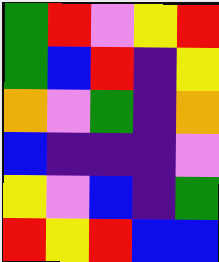[["green", "red", "violet", "yellow", "red"], ["green", "blue", "red", "indigo", "yellow"], ["orange", "violet", "green", "indigo", "orange"], ["blue", "indigo", "indigo", "indigo", "violet"], ["yellow", "violet", "blue", "indigo", "green"], ["red", "yellow", "red", "blue", "blue"]]